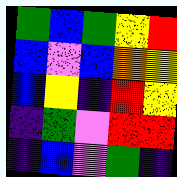[["green", "blue", "green", "yellow", "red"], ["blue", "violet", "blue", "orange", "yellow"], ["blue", "yellow", "indigo", "red", "yellow"], ["indigo", "green", "violet", "red", "red"], ["indigo", "blue", "violet", "green", "indigo"]]